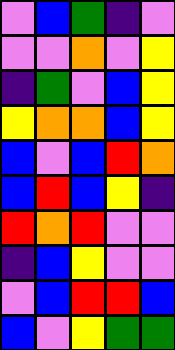[["violet", "blue", "green", "indigo", "violet"], ["violet", "violet", "orange", "violet", "yellow"], ["indigo", "green", "violet", "blue", "yellow"], ["yellow", "orange", "orange", "blue", "yellow"], ["blue", "violet", "blue", "red", "orange"], ["blue", "red", "blue", "yellow", "indigo"], ["red", "orange", "red", "violet", "violet"], ["indigo", "blue", "yellow", "violet", "violet"], ["violet", "blue", "red", "red", "blue"], ["blue", "violet", "yellow", "green", "green"]]